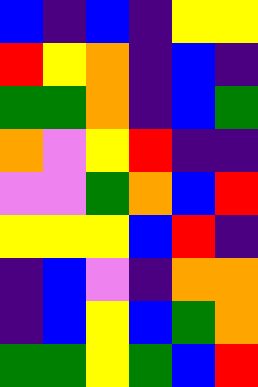[["blue", "indigo", "blue", "indigo", "yellow", "yellow"], ["red", "yellow", "orange", "indigo", "blue", "indigo"], ["green", "green", "orange", "indigo", "blue", "green"], ["orange", "violet", "yellow", "red", "indigo", "indigo"], ["violet", "violet", "green", "orange", "blue", "red"], ["yellow", "yellow", "yellow", "blue", "red", "indigo"], ["indigo", "blue", "violet", "indigo", "orange", "orange"], ["indigo", "blue", "yellow", "blue", "green", "orange"], ["green", "green", "yellow", "green", "blue", "red"]]